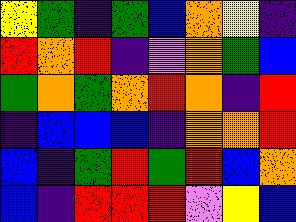[["yellow", "green", "indigo", "green", "blue", "orange", "yellow", "indigo"], ["red", "orange", "red", "indigo", "violet", "orange", "green", "blue"], ["green", "orange", "green", "orange", "red", "orange", "indigo", "red"], ["indigo", "blue", "blue", "blue", "indigo", "orange", "orange", "red"], ["blue", "indigo", "green", "red", "green", "red", "blue", "orange"], ["blue", "indigo", "red", "red", "red", "violet", "yellow", "blue"]]